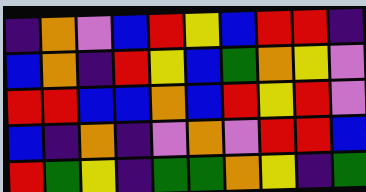[["indigo", "orange", "violet", "blue", "red", "yellow", "blue", "red", "red", "indigo"], ["blue", "orange", "indigo", "red", "yellow", "blue", "green", "orange", "yellow", "violet"], ["red", "red", "blue", "blue", "orange", "blue", "red", "yellow", "red", "violet"], ["blue", "indigo", "orange", "indigo", "violet", "orange", "violet", "red", "red", "blue"], ["red", "green", "yellow", "indigo", "green", "green", "orange", "yellow", "indigo", "green"]]